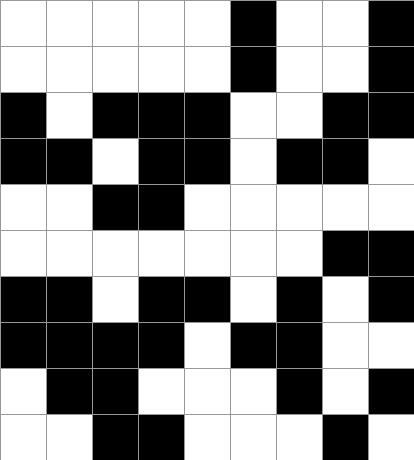[["white", "white", "white", "white", "white", "black", "white", "white", "black"], ["white", "white", "white", "white", "white", "black", "white", "white", "black"], ["black", "white", "black", "black", "black", "white", "white", "black", "black"], ["black", "black", "white", "black", "black", "white", "black", "black", "white"], ["white", "white", "black", "black", "white", "white", "white", "white", "white"], ["white", "white", "white", "white", "white", "white", "white", "black", "black"], ["black", "black", "white", "black", "black", "white", "black", "white", "black"], ["black", "black", "black", "black", "white", "black", "black", "white", "white"], ["white", "black", "black", "white", "white", "white", "black", "white", "black"], ["white", "white", "black", "black", "white", "white", "white", "black", "white"]]